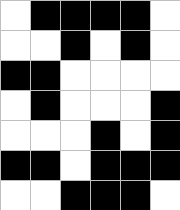[["white", "black", "black", "black", "black", "white"], ["white", "white", "black", "white", "black", "white"], ["black", "black", "white", "white", "white", "white"], ["white", "black", "white", "white", "white", "black"], ["white", "white", "white", "black", "white", "black"], ["black", "black", "white", "black", "black", "black"], ["white", "white", "black", "black", "black", "white"]]